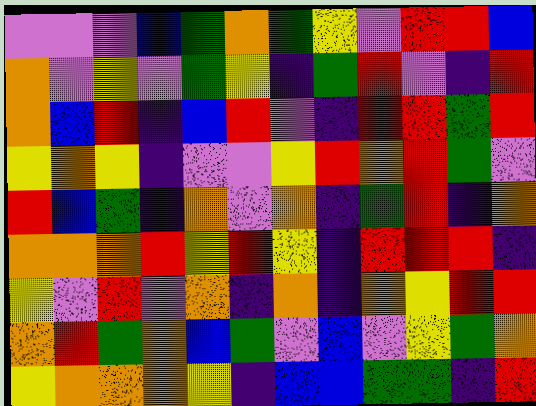[["violet", "violet", "violet", "blue", "green", "orange", "green", "yellow", "violet", "red", "red", "blue"], ["orange", "violet", "yellow", "violet", "green", "yellow", "indigo", "green", "red", "violet", "indigo", "red"], ["orange", "blue", "red", "indigo", "blue", "red", "violet", "indigo", "red", "red", "green", "red"], ["yellow", "orange", "yellow", "indigo", "violet", "violet", "yellow", "red", "orange", "red", "green", "violet"], ["red", "blue", "green", "indigo", "orange", "violet", "orange", "indigo", "green", "red", "indigo", "orange"], ["orange", "orange", "orange", "red", "yellow", "red", "yellow", "indigo", "red", "red", "red", "indigo"], ["yellow", "violet", "red", "violet", "orange", "indigo", "orange", "indigo", "orange", "yellow", "red", "red"], ["orange", "red", "green", "orange", "blue", "green", "violet", "blue", "violet", "yellow", "green", "orange"], ["yellow", "orange", "orange", "orange", "yellow", "indigo", "blue", "blue", "green", "green", "indigo", "red"]]